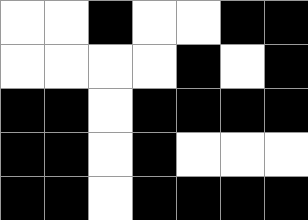[["white", "white", "black", "white", "white", "black", "black"], ["white", "white", "white", "white", "black", "white", "black"], ["black", "black", "white", "black", "black", "black", "black"], ["black", "black", "white", "black", "white", "white", "white"], ["black", "black", "white", "black", "black", "black", "black"]]